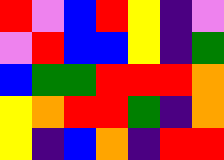[["red", "violet", "blue", "red", "yellow", "indigo", "violet"], ["violet", "red", "blue", "blue", "yellow", "indigo", "green"], ["blue", "green", "green", "red", "red", "red", "orange"], ["yellow", "orange", "red", "red", "green", "indigo", "orange"], ["yellow", "indigo", "blue", "orange", "indigo", "red", "red"]]